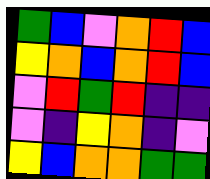[["green", "blue", "violet", "orange", "red", "blue"], ["yellow", "orange", "blue", "orange", "red", "blue"], ["violet", "red", "green", "red", "indigo", "indigo"], ["violet", "indigo", "yellow", "orange", "indigo", "violet"], ["yellow", "blue", "orange", "orange", "green", "green"]]